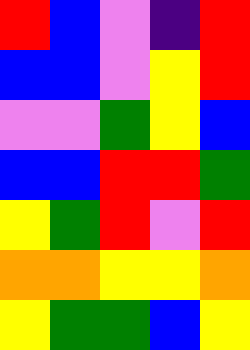[["red", "blue", "violet", "indigo", "red"], ["blue", "blue", "violet", "yellow", "red"], ["violet", "violet", "green", "yellow", "blue"], ["blue", "blue", "red", "red", "green"], ["yellow", "green", "red", "violet", "red"], ["orange", "orange", "yellow", "yellow", "orange"], ["yellow", "green", "green", "blue", "yellow"]]